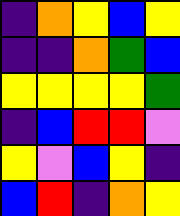[["indigo", "orange", "yellow", "blue", "yellow"], ["indigo", "indigo", "orange", "green", "blue"], ["yellow", "yellow", "yellow", "yellow", "green"], ["indigo", "blue", "red", "red", "violet"], ["yellow", "violet", "blue", "yellow", "indigo"], ["blue", "red", "indigo", "orange", "yellow"]]